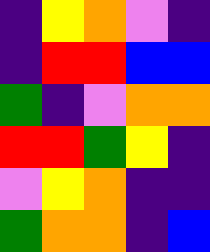[["indigo", "yellow", "orange", "violet", "indigo"], ["indigo", "red", "red", "blue", "blue"], ["green", "indigo", "violet", "orange", "orange"], ["red", "red", "green", "yellow", "indigo"], ["violet", "yellow", "orange", "indigo", "indigo"], ["green", "orange", "orange", "indigo", "blue"]]